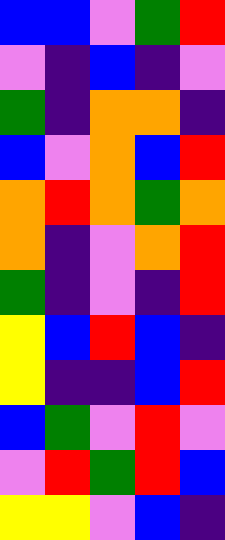[["blue", "blue", "violet", "green", "red"], ["violet", "indigo", "blue", "indigo", "violet"], ["green", "indigo", "orange", "orange", "indigo"], ["blue", "violet", "orange", "blue", "red"], ["orange", "red", "orange", "green", "orange"], ["orange", "indigo", "violet", "orange", "red"], ["green", "indigo", "violet", "indigo", "red"], ["yellow", "blue", "red", "blue", "indigo"], ["yellow", "indigo", "indigo", "blue", "red"], ["blue", "green", "violet", "red", "violet"], ["violet", "red", "green", "red", "blue"], ["yellow", "yellow", "violet", "blue", "indigo"]]